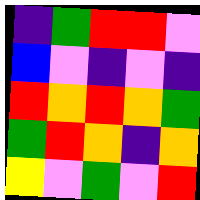[["indigo", "green", "red", "red", "violet"], ["blue", "violet", "indigo", "violet", "indigo"], ["red", "orange", "red", "orange", "green"], ["green", "red", "orange", "indigo", "orange"], ["yellow", "violet", "green", "violet", "red"]]